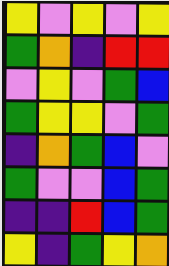[["yellow", "violet", "yellow", "violet", "yellow"], ["green", "orange", "indigo", "red", "red"], ["violet", "yellow", "violet", "green", "blue"], ["green", "yellow", "yellow", "violet", "green"], ["indigo", "orange", "green", "blue", "violet"], ["green", "violet", "violet", "blue", "green"], ["indigo", "indigo", "red", "blue", "green"], ["yellow", "indigo", "green", "yellow", "orange"]]